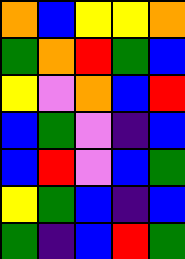[["orange", "blue", "yellow", "yellow", "orange"], ["green", "orange", "red", "green", "blue"], ["yellow", "violet", "orange", "blue", "red"], ["blue", "green", "violet", "indigo", "blue"], ["blue", "red", "violet", "blue", "green"], ["yellow", "green", "blue", "indigo", "blue"], ["green", "indigo", "blue", "red", "green"]]